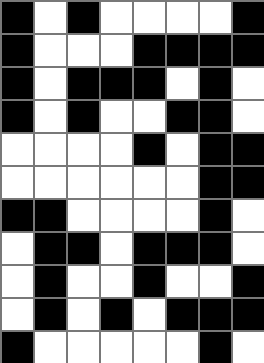[["black", "white", "black", "white", "white", "white", "white", "black"], ["black", "white", "white", "white", "black", "black", "black", "black"], ["black", "white", "black", "black", "black", "white", "black", "white"], ["black", "white", "black", "white", "white", "black", "black", "white"], ["white", "white", "white", "white", "black", "white", "black", "black"], ["white", "white", "white", "white", "white", "white", "black", "black"], ["black", "black", "white", "white", "white", "white", "black", "white"], ["white", "black", "black", "white", "black", "black", "black", "white"], ["white", "black", "white", "white", "black", "white", "white", "black"], ["white", "black", "white", "black", "white", "black", "black", "black"], ["black", "white", "white", "white", "white", "white", "black", "white"]]